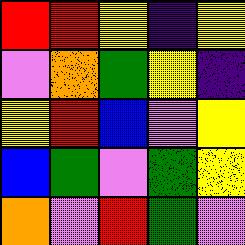[["red", "red", "yellow", "indigo", "yellow"], ["violet", "orange", "green", "yellow", "indigo"], ["yellow", "red", "blue", "violet", "yellow"], ["blue", "green", "violet", "green", "yellow"], ["orange", "violet", "red", "green", "violet"]]